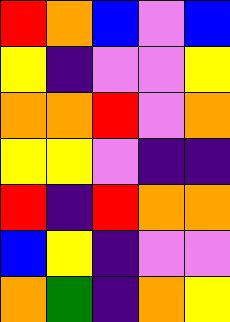[["red", "orange", "blue", "violet", "blue"], ["yellow", "indigo", "violet", "violet", "yellow"], ["orange", "orange", "red", "violet", "orange"], ["yellow", "yellow", "violet", "indigo", "indigo"], ["red", "indigo", "red", "orange", "orange"], ["blue", "yellow", "indigo", "violet", "violet"], ["orange", "green", "indigo", "orange", "yellow"]]